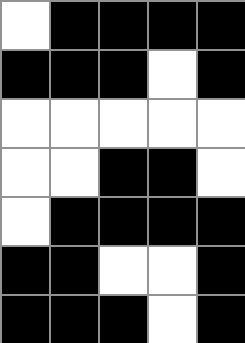[["white", "black", "black", "black", "black"], ["black", "black", "black", "white", "black"], ["white", "white", "white", "white", "white"], ["white", "white", "black", "black", "white"], ["white", "black", "black", "black", "black"], ["black", "black", "white", "white", "black"], ["black", "black", "black", "white", "black"]]